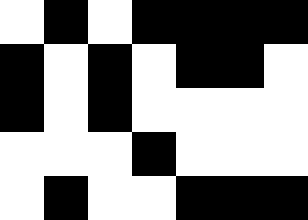[["white", "black", "white", "black", "black", "black", "black"], ["black", "white", "black", "white", "black", "black", "white"], ["black", "white", "black", "white", "white", "white", "white"], ["white", "white", "white", "black", "white", "white", "white"], ["white", "black", "white", "white", "black", "black", "black"]]